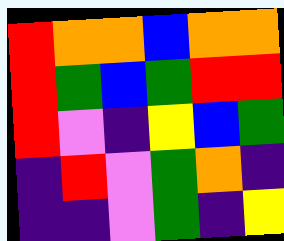[["red", "orange", "orange", "blue", "orange", "orange"], ["red", "green", "blue", "green", "red", "red"], ["red", "violet", "indigo", "yellow", "blue", "green"], ["indigo", "red", "violet", "green", "orange", "indigo"], ["indigo", "indigo", "violet", "green", "indigo", "yellow"]]